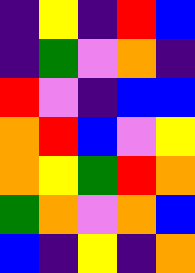[["indigo", "yellow", "indigo", "red", "blue"], ["indigo", "green", "violet", "orange", "indigo"], ["red", "violet", "indigo", "blue", "blue"], ["orange", "red", "blue", "violet", "yellow"], ["orange", "yellow", "green", "red", "orange"], ["green", "orange", "violet", "orange", "blue"], ["blue", "indigo", "yellow", "indigo", "orange"]]